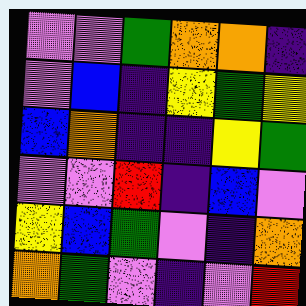[["violet", "violet", "green", "orange", "orange", "indigo"], ["violet", "blue", "indigo", "yellow", "green", "yellow"], ["blue", "orange", "indigo", "indigo", "yellow", "green"], ["violet", "violet", "red", "indigo", "blue", "violet"], ["yellow", "blue", "green", "violet", "indigo", "orange"], ["orange", "green", "violet", "indigo", "violet", "red"]]